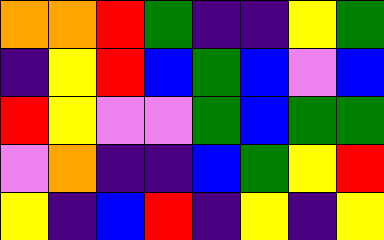[["orange", "orange", "red", "green", "indigo", "indigo", "yellow", "green"], ["indigo", "yellow", "red", "blue", "green", "blue", "violet", "blue"], ["red", "yellow", "violet", "violet", "green", "blue", "green", "green"], ["violet", "orange", "indigo", "indigo", "blue", "green", "yellow", "red"], ["yellow", "indigo", "blue", "red", "indigo", "yellow", "indigo", "yellow"]]